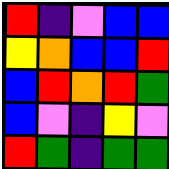[["red", "indigo", "violet", "blue", "blue"], ["yellow", "orange", "blue", "blue", "red"], ["blue", "red", "orange", "red", "green"], ["blue", "violet", "indigo", "yellow", "violet"], ["red", "green", "indigo", "green", "green"]]